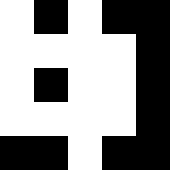[["white", "black", "white", "black", "black"], ["white", "white", "white", "white", "black"], ["white", "black", "white", "white", "black"], ["white", "white", "white", "white", "black"], ["black", "black", "white", "black", "black"]]